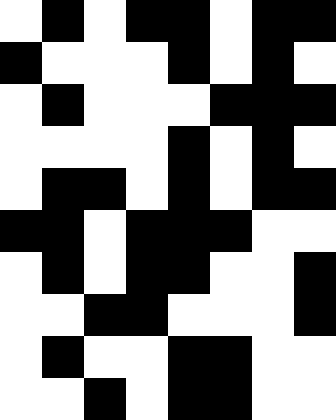[["white", "black", "white", "black", "black", "white", "black", "black"], ["black", "white", "white", "white", "black", "white", "black", "white"], ["white", "black", "white", "white", "white", "black", "black", "black"], ["white", "white", "white", "white", "black", "white", "black", "white"], ["white", "black", "black", "white", "black", "white", "black", "black"], ["black", "black", "white", "black", "black", "black", "white", "white"], ["white", "black", "white", "black", "black", "white", "white", "black"], ["white", "white", "black", "black", "white", "white", "white", "black"], ["white", "black", "white", "white", "black", "black", "white", "white"], ["white", "white", "black", "white", "black", "black", "white", "white"]]